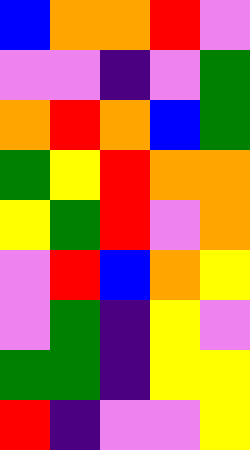[["blue", "orange", "orange", "red", "violet"], ["violet", "violet", "indigo", "violet", "green"], ["orange", "red", "orange", "blue", "green"], ["green", "yellow", "red", "orange", "orange"], ["yellow", "green", "red", "violet", "orange"], ["violet", "red", "blue", "orange", "yellow"], ["violet", "green", "indigo", "yellow", "violet"], ["green", "green", "indigo", "yellow", "yellow"], ["red", "indigo", "violet", "violet", "yellow"]]